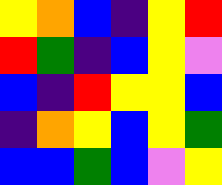[["yellow", "orange", "blue", "indigo", "yellow", "red"], ["red", "green", "indigo", "blue", "yellow", "violet"], ["blue", "indigo", "red", "yellow", "yellow", "blue"], ["indigo", "orange", "yellow", "blue", "yellow", "green"], ["blue", "blue", "green", "blue", "violet", "yellow"]]